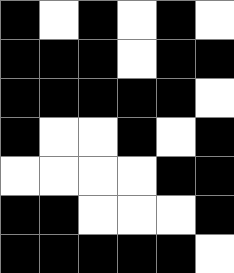[["black", "white", "black", "white", "black", "white"], ["black", "black", "black", "white", "black", "black"], ["black", "black", "black", "black", "black", "white"], ["black", "white", "white", "black", "white", "black"], ["white", "white", "white", "white", "black", "black"], ["black", "black", "white", "white", "white", "black"], ["black", "black", "black", "black", "black", "white"]]